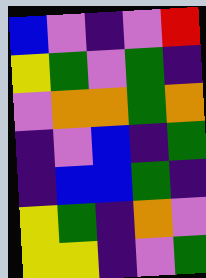[["blue", "violet", "indigo", "violet", "red"], ["yellow", "green", "violet", "green", "indigo"], ["violet", "orange", "orange", "green", "orange"], ["indigo", "violet", "blue", "indigo", "green"], ["indigo", "blue", "blue", "green", "indigo"], ["yellow", "green", "indigo", "orange", "violet"], ["yellow", "yellow", "indigo", "violet", "green"]]